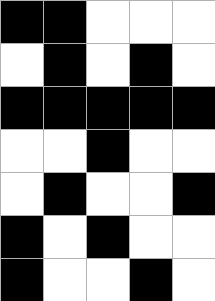[["black", "black", "white", "white", "white"], ["white", "black", "white", "black", "white"], ["black", "black", "black", "black", "black"], ["white", "white", "black", "white", "white"], ["white", "black", "white", "white", "black"], ["black", "white", "black", "white", "white"], ["black", "white", "white", "black", "white"]]